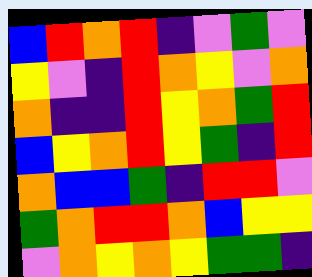[["blue", "red", "orange", "red", "indigo", "violet", "green", "violet"], ["yellow", "violet", "indigo", "red", "orange", "yellow", "violet", "orange"], ["orange", "indigo", "indigo", "red", "yellow", "orange", "green", "red"], ["blue", "yellow", "orange", "red", "yellow", "green", "indigo", "red"], ["orange", "blue", "blue", "green", "indigo", "red", "red", "violet"], ["green", "orange", "red", "red", "orange", "blue", "yellow", "yellow"], ["violet", "orange", "yellow", "orange", "yellow", "green", "green", "indigo"]]